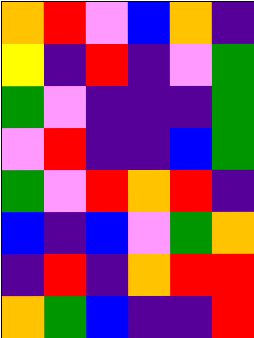[["orange", "red", "violet", "blue", "orange", "indigo"], ["yellow", "indigo", "red", "indigo", "violet", "green"], ["green", "violet", "indigo", "indigo", "indigo", "green"], ["violet", "red", "indigo", "indigo", "blue", "green"], ["green", "violet", "red", "orange", "red", "indigo"], ["blue", "indigo", "blue", "violet", "green", "orange"], ["indigo", "red", "indigo", "orange", "red", "red"], ["orange", "green", "blue", "indigo", "indigo", "red"]]